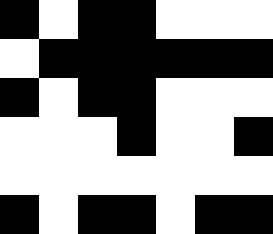[["black", "white", "black", "black", "white", "white", "white"], ["white", "black", "black", "black", "black", "black", "black"], ["black", "white", "black", "black", "white", "white", "white"], ["white", "white", "white", "black", "white", "white", "black"], ["white", "white", "white", "white", "white", "white", "white"], ["black", "white", "black", "black", "white", "black", "black"]]